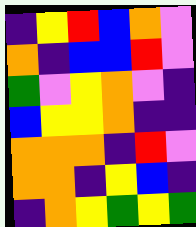[["indigo", "yellow", "red", "blue", "orange", "violet"], ["orange", "indigo", "blue", "blue", "red", "violet"], ["green", "violet", "yellow", "orange", "violet", "indigo"], ["blue", "yellow", "yellow", "orange", "indigo", "indigo"], ["orange", "orange", "orange", "indigo", "red", "violet"], ["orange", "orange", "indigo", "yellow", "blue", "indigo"], ["indigo", "orange", "yellow", "green", "yellow", "green"]]